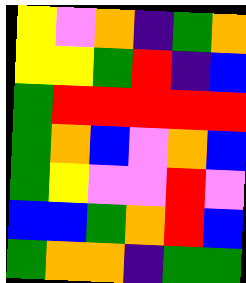[["yellow", "violet", "orange", "indigo", "green", "orange"], ["yellow", "yellow", "green", "red", "indigo", "blue"], ["green", "red", "red", "red", "red", "red"], ["green", "orange", "blue", "violet", "orange", "blue"], ["green", "yellow", "violet", "violet", "red", "violet"], ["blue", "blue", "green", "orange", "red", "blue"], ["green", "orange", "orange", "indigo", "green", "green"]]